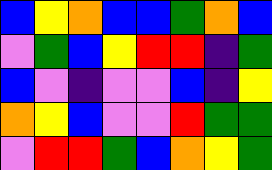[["blue", "yellow", "orange", "blue", "blue", "green", "orange", "blue"], ["violet", "green", "blue", "yellow", "red", "red", "indigo", "green"], ["blue", "violet", "indigo", "violet", "violet", "blue", "indigo", "yellow"], ["orange", "yellow", "blue", "violet", "violet", "red", "green", "green"], ["violet", "red", "red", "green", "blue", "orange", "yellow", "green"]]